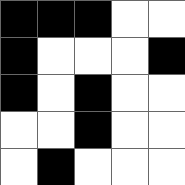[["black", "black", "black", "white", "white"], ["black", "white", "white", "white", "black"], ["black", "white", "black", "white", "white"], ["white", "white", "black", "white", "white"], ["white", "black", "white", "white", "white"]]